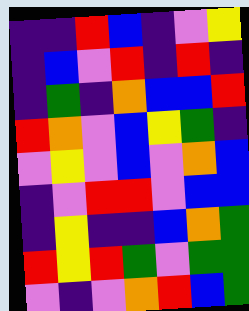[["indigo", "indigo", "red", "blue", "indigo", "violet", "yellow"], ["indigo", "blue", "violet", "red", "indigo", "red", "indigo"], ["indigo", "green", "indigo", "orange", "blue", "blue", "red"], ["red", "orange", "violet", "blue", "yellow", "green", "indigo"], ["violet", "yellow", "violet", "blue", "violet", "orange", "blue"], ["indigo", "violet", "red", "red", "violet", "blue", "blue"], ["indigo", "yellow", "indigo", "indigo", "blue", "orange", "green"], ["red", "yellow", "red", "green", "violet", "green", "green"], ["violet", "indigo", "violet", "orange", "red", "blue", "green"]]